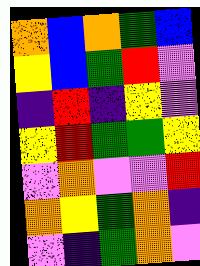[["orange", "blue", "orange", "green", "blue"], ["yellow", "blue", "green", "red", "violet"], ["indigo", "red", "indigo", "yellow", "violet"], ["yellow", "red", "green", "green", "yellow"], ["violet", "orange", "violet", "violet", "red"], ["orange", "yellow", "green", "orange", "indigo"], ["violet", "indigo", "green", "orange", "violet"]]